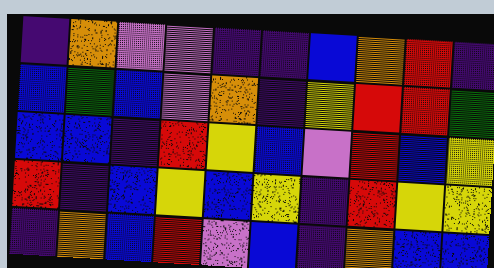[["indigo", "orange", "violet", "violet", "indigo", "indigo", "blue", "orange", "red", "indigo"], ["blue", "green", "blue", "violet", "orange", "indigo", "yellow", "red", "red", "green"], ["blue", "blue", "indigo", "red", "yellow", "blue", "violet", "red", "blue", "yellow"], ["red", "indigo", "blue", "yellow", "blue", "yellow", "indigo", "red", "yellow", "yellow"], ["indigo", "orange", "blue", "red", "violet", "blue", "indigo", "orange", "blue", "blue"]]